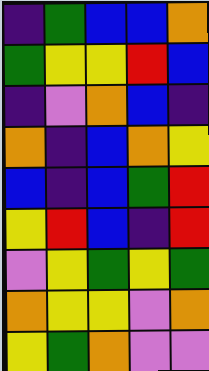[["indigo", "green", "blue", "blue", "orange"], ["green", "yellow", "yellow", "red", "blue"], ["indigo", "violet", "orange", "blue", "indigo"], ["orange", "indigo", "blue", "orange", "yellow"], ["blue", "indigo", "blue", "green", "red"], ["yellow", "red", "blue", "indigo", "red"], ["violet", "yellow", "green", "yellow", "green"], ["orange", "yellow", "yellow", "violet", "orange"], ["yellow", "green", "orange", "violet", "violet"]]